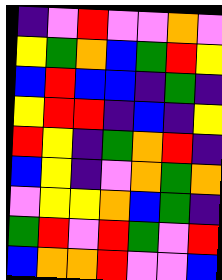[["indigo", "violet", "red", "violet", "violet", "orange", "violet"], ["yellow", "green", "orange", "blue", "green", "red", "yellow"], ["blue", "red", "blue", "blue", "indigo", "green", "indigo"], ["yellow", "red", "red", "indigo", "blue", "indigo", "yellow"], ["red", "yellow", "indigo", "green", "orange", "red", "indigo"], ["blue", "yellow", "indigo", "violet", "orange", "green", "orange"], ["violet", "yellow", "yellow", "orange", "blue", "green", "indigo"], ["green", "red", "violet", "red", "green", "violet", "red"], ["blue", "orange", "orange", "red", "violet", "violet", "blue"]]